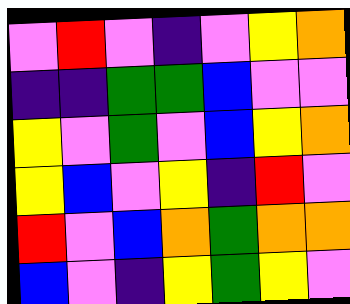[["violet", "red", "violet", "indigo", "violet", "yellow", "orange"], ["indigo", "indigo", "green", "green", "blue", "violet", "violet"], ["yellow", "violet", "green", "violet", "blue", "yellow", "orange"], ["yellow", "blue", "violet", "yellow", "indigo", "red", "violet"], ["red", "violet", "blue", "orange", "green", "orange", "orange"], ["blue", "violet", "indigo", "yellow", "green", "yellow", "violet"]]